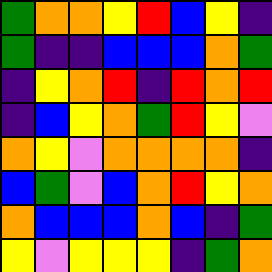[["green", "orange", "orange", "yellow", "red", "blue", "yellow", "indigo"], ["green", "indigo", "indigo", "blue", "blue", "blue", "orange", "green"], ["indigo", "yellow", "orange", "red", "indigo", "red", "orange", "red"], ["indigo", "blue", "yellow", "orange", "green", "red", "yellow", "violet"], ["orange", "yellow", "violet", "orange", "orange", "orange", "orange", "indigo"], ["blue", "green", "violet", "blue", "orange", "red", "yellow", "orange"], ["orange", "blue", "blue", "blue", "orange", "blue", "indigo", "green"], ["yellow", "violet", "yellow", "yellow", "yellow", "indigo", "green", "orange"]]